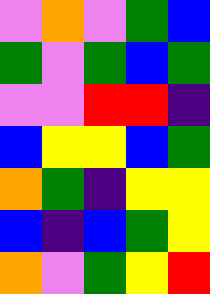[["violet", "orange", "violet", "green", "blue"], ["green", "violet", "green", "blue", "green"], ["violet", "violet", "red", "red", "indigo"], ["blue", "yellow", "yellow", "blue", "green"], ["orange", "green", "indigo", "yellow", "yellow"], ["blue", "indigo", "blue", "green", "yellow"], ["orange", "violet", "green", "yellow", "red"]]